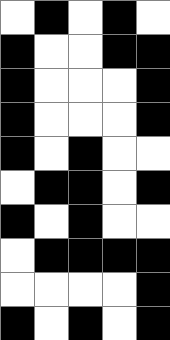[["white", "black", "white", "black", "white"], ["black", "white", "white", "black", "black"], ["black", "white", "white", "white", "black"], ["black", "white", "white", "white", "black"], ["black", "white", "black", "white", "white"], ["white", "black", "black", "white", "black"], ["black", "white", "black", "white", "white"], ["white", "black", "black", "black", "black"], ["white", "white", "white", "white", "black"], ["black", "white", "black", "white", "black"]]